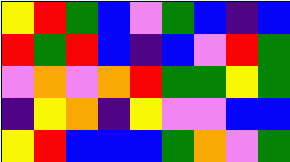[["yellow", "red", "green", "blue", "violet", "green", "blue", "indigo", "blue"], ["red", "green", "red", "blue", "indigo", "blue", "violet", "red", "green"], ["violet", "orange", "violet", "orange", "red", "green", "green", "yellow", "green"], ["indigo", "yellow", "orange", "indigo", "yellow", "violet", "violet", "blue", "blue"], ["yellow", "red", "blue", "blue", "blue", "green", "orange", "violet", "green"]]